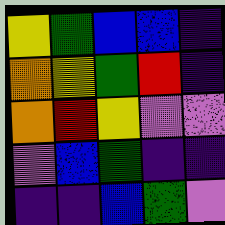[["yellow", "green", "blue", "blue", "indigo"], ["orange", "yellow", "green", "red", "indigo"], ["orange", "red", "yellow", "violet", "violet"], ["violet", "blue", "green", "indigo", "indigo"], ["indigo", "indigo", "blue", "green", "violet"]]